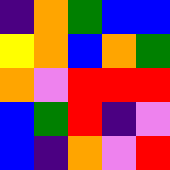[["indigo", "orange", "green", "blue", "blue"], ["yellow", "orange", "blue", "orange", "green"], ["orange", "violet", "red", "red", "red"], ["blue", "green", "red", "indigo", "violet"], ["blue", "indigo", "orange", "violet", "red"]]